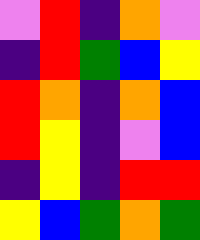[["violet", "red", "indigo", "orange", "violet"], ["indigo", "red", "green", "blue", "yellow"], ["red", "orange", "indigo", "orange", "blue"], ["red", "yellow", "indigo", "violet", "blue"], ["indigo", "yellow", "indigo", "red", "red"], ["yellow", "blue", "green", "orange", "green"]]